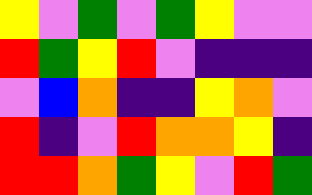[["yellow", "violet", "green", "violet", "green", "yellow", "violet", "violet"], ["red", "green", "yellow", "red", "violet", "indigo", "indigo", "indigo"], ["violet", "blue", "orange", "indigo", "indigo", "yellow", "orange", "violet"], ["red", "indigo", "violet", "red", "orange", "orange", "yellow", "indigo"], ["red", "red", "orange", "green", "yellow", "violet", "red", "green"]]